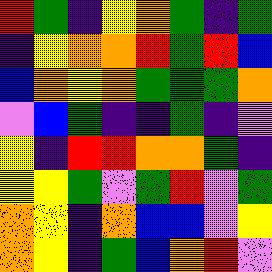[["red", "green", "indigo", "yellow", "orange", "green", "indigo", "green"], ["indigo", "yellow", "orange", "orange", "red", "green", "red", "blue"], ["blue", "orange", "yellow", "orange", "green", "green", "green", "orange"], ["violet", "blue", "green", "indigo", "indigo", "green", "indigo", "violet"], ["yellow", "indigo", "red", "red", "orange", "orange", "green", "indigo"], ["yellow", "yellow", "green", "violet", "green", "red", "violet", "green"], ["orange", "yellow", "indigo", "orange", "blue", "blue", "violet", "yellow"], ["orange", "yellow", "indigo", "green", "blue", "orange", "red", "violet"]]